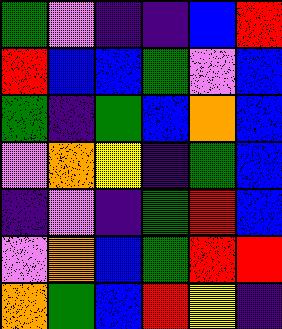[["green", "violet", "indigo", "indigo", "blue", "red"], ["red", "blue", "blue", "green", "violet", "blue"], ["green", "indigo", "green", "blue", "orange", "blue"], ["violet", "orange", "yellow", "indigo", "green", "blue"], ["indigo", "violet", "indigo", "green", "red", "blue"], ["violet", "orange", "blue", "green", "red", "red"], ["orange", "green", "blue", "red", "yellow", "indigo"]]